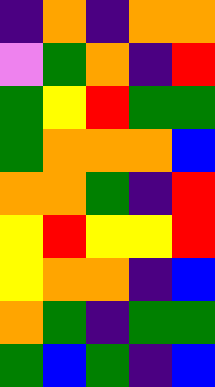[["indigo", "orange", "indigo", "orange", "orange"], ["violet", "green", "orange", "indigo", "red"], ["green", "yellow", "red", "green", "green"], ["green", "orange", "orange", "orange", "blue"], ["orange", "orange", "green", "indigo", "red"], ["yellow", "red", "yellow", "yellow", "red"], ["yellow", "orange", "orange", "indigo", "blue"], ["orange", "green", "indigo", "green", "green"], ["green", "blue", "green", "indigo", "blue"]]